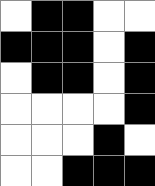[["white", "black", "black", "white", "white"], ["black", "black", "black", "white", "black"], ["white", "black", "black", "white", "black"], ["white", "white", "white", "white", "black"], ["white", "white", "white", "black", "white"], ["white", "white", "black", "black", "black"]]